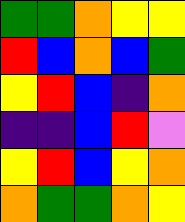[["green", "green", "orange", "yellow", "yellow"], ["red", "blue", "orange", "blue", "green"], ["yellow", "red", "blue", "indigo", "orange"], ["indigo", "indigo", "blue", "red", "violet"], ["yellow", "red", "blue", "yellow", "orange"], ["orange", "green", "green", "orange", "yellow"]]